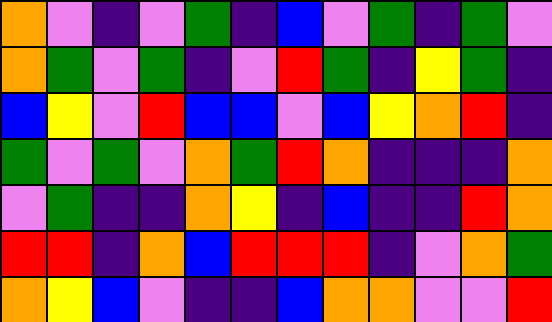[["orange", "violet", "indigo", "violet", "green", "indigo", "blue", "violet", "green", "indigo", "green", "violet"], ["orange", "green", "violet", "green", "indigo", "violet", "red", "green", "indigo", "yellow", "green", "indigo"], ["blue", "yellow", "violet", "red", "blue", "blue", "violet", "blue", "yellow", "orange", "red", "indigo"], ["green", "violet", "green", "violet", "orange", "green", "red", "orange", "indigo", "indigo", "indigo", "orange"], ["violet", "green", "indigo", "indigo", "orange", "yellow", "indigo", "blue", "indigo", "indigo", "red", "orange"], ["red", "red", "indigo", "orange", "blue", "red", "red", "red", "indigo", "violet", "orange", "green"], ["orange", "yellow", "blue", "violet", "indigo", "indigo", "blue", "orange", "orange", "violet", "violet", "red"]]